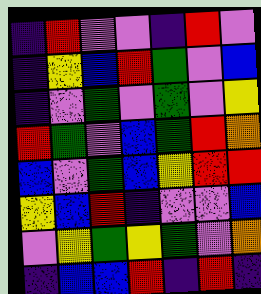[["indigo", "red", "violet", "violet", "indigo", "red", "violet"], ["indigo", "yellow", "blue", "red", "green", "violet", "blue"], ["indigo", "violet", "green", "violet", "green", "violet", "yellow"], ["red", "green", "violet", "blue", "green", "red", "orange"], ["blue", "violet", "green", "blue", "yellow", "red", "red"], ["yellow", "blue", "red", "indigo", "violet", "violet", "blue"], ["violet", "yellow", "green", "yellow", "green", "violet", "orange"], ["indigo", "blue", "blue", "red", "indigo", "red", "indigo"]]